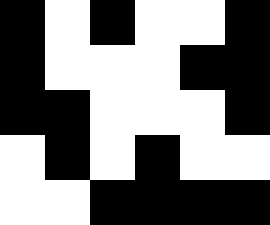[["black", "white", "black", "white", "white", "black"], ["black", "white", "white", "white", "black", "black"], ["black", "black", "white", "white", "white", "black"], ["white", "black", "white", "black", "white", "white"], ["white", "white", "black", "black", "black", "black"]]